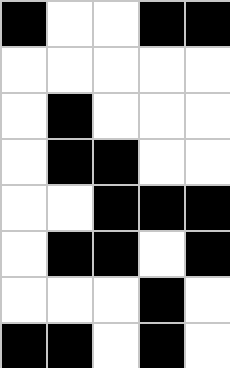[["black", "white", "white", "black", "black"], ["white", "white", "white", "white", "white"], ["white", "black", "white", "white", "white"], ["white", "black", "black", "white", "white"], ["white", "white", "black", "black", "black"], ["white", "black", "black", "white", "black"], ["white", "white", "white", "black", "white"], ["black", "black", "white", "black", "white"]]